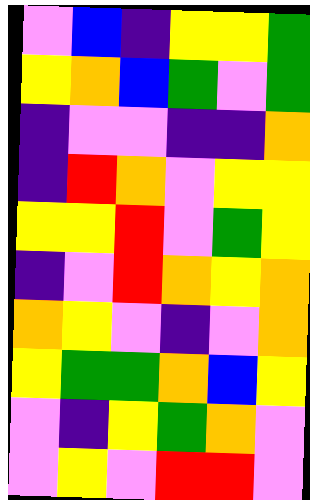[["violet", "blue", "indigo", "yellow", "yellow", "green"], ["yellow", "orange", "blue", "green", "violet", "green"], ["indigo", "violet", "violet", "indigo", "indigo", "orange"], ["indigo", "red", "orange", "violet", "yellow", "yellow"], ["yellow", "yellow", "red", "violet", "green", "yellow"], ["indigo", "violet", "red", "orange", "yellow", "orange"], ["orange", "yellow", "violet", "indigo", "violet", "orange"], ["yellow", "green", "green", "orange", "blue", "yellow"], ["violet", "indigo", "yellow", "green", "orange", "violet"], ["violet", "yellow", "violet", "red", "red", "violet"]]